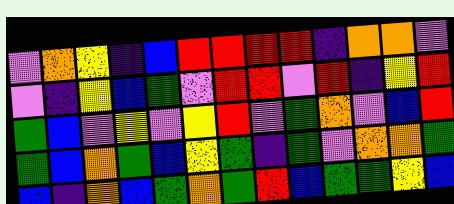[["violet", "orange", "yellow", "indigo", "blue", "red", "red", "red", "red", "indigo", "orange", "orange", "violet"], ["violet", "indigo", "yellow", "blue", "green", "violet", "red", "red", "violet", "red", "indigo", "yellow", "red"], ["green", "blue", "violet", "yellow", "violet", "yellow", "red", "violet", "green", "orange", "violet", "blue", "red"], ["green", "blue", "orange", "green", "blue", "yellow", "green", "indigo", "green", "violet", "orange", "orange", "green"], ["blue", "indigo", "orange", "blue", "green", "orange", "green", "red", "blue", "green", "green", "yellow", "blue"]]